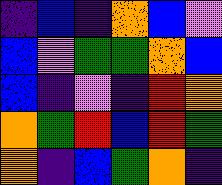[["indigo", "blue", "indigo", "orange", "blue", "violet"], ["blue", "violet", "green", "green", "orange", "blue"], ["blue", "indigo", "violet", "indigo", "red", "orange"], ["orange", "green", "red", "blue", "red", "green"], ["orange", "indigo", "blue", "green", "orange", "indigo"]]